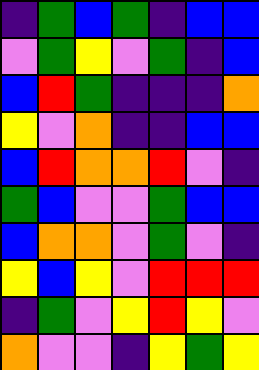[["indigo", "green", "blue", "green", "indigo", "blue", "blue"], ["violet", "green", "yellow", "violet", "green", "indigo", "blue"], ["blue", "red", "green", "indigo", "indigo", "indigo", "orange"], ["yellow", "violet", "orange", "indigo", "indigo", "blue", "blue"], ["blue", "red", "orange", "orange", "red", "violet", "indigo"], ["green", "blue", "violet", "violet", "green", "blue", "blue"], ["blue", "orange", "orange", "violet", "green", "violet", "indigo"], ["yellow", "blue", "yellow", "violet", "red", "red", "red"], ["indigo", "green", "violet", "yellow", "red", "yellow", "violet"], ["orange", "violet", "violet", "indigo", "yellow", "green", "yellow"]]